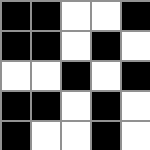[["black", "black", "white", "white", "black"], ["black", "black", "white", "black", "white"], ["white", "white", "black", "white", "black"], ["black", "black", "white", "black", "white"], ["black", "white", "white", "black", "white"]]